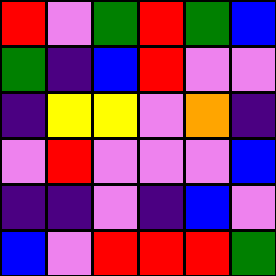[["red", "violet", "green", "red", "green", "blue"], ["green", "indigo", "blue", "red", "violet", "violet"], ["indigo", "yellow", "yellow", "violet", "orange", "indigo"], ["violet", "red", "violet", "violet", "violet", "blue"], ["indigo", "indigo", "violet", "indigo", "blue", "violet"], ["blue", "violet", "red", "red", "red", "green"]]